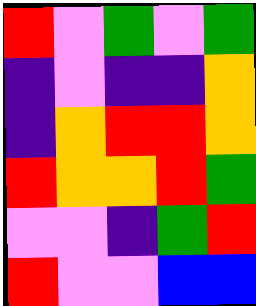[["red", "violet", "green", "violet", "green"], ["indigo", "violet", "indigo", "indigo", "orange"], ["indigo", "orange", "red", "red", "orange"], ["red", "orange", "orange", "red", "green"], ["violet", "violet", "indigo", "green", "red"], ["red", "violet", "violet", "blue", "blue"]]